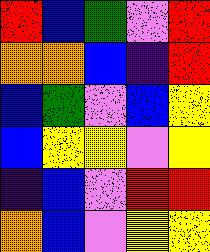[["red", "blue", "green", "violet", "red"], ["orange", "orange", "blue", "indigo", "red"], ["blue", "green", "violet", "blue", "yellow"], ["blue", "yellow", "yellow", "violet", "yellow"], ["indigo", "blue", "violet", "red", "red"], ["orange", "blue", "violet", "yellow", "yellow"]]